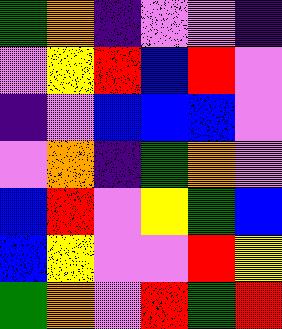[["green", "orange", "indigo", "violet", "violet", "indigo"], ["violet", "yellow", "red", "blue", "red", "violet"], ["indigo", "violet", "blue", "blue", "blue", "violet"], ["violet", "orange", "indigo", "green", "orange", "violet"], ["blue", "red", "violet", "yellow", "green", "blue"], ["blue", "yellow", "violet", "violet", "red", "yellow"], ["green", "orange", "violet", "red", "green", "red"]]